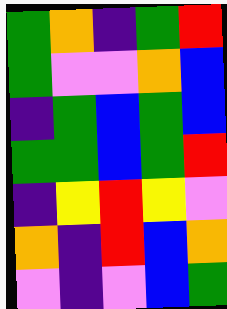[["green", "orange", "indigo", "green", "red"], ["green", "violet", "violet", "orange", "blue"], ["indigo", "green", "blue", "green", "blue"], ["green", "green", "blue", "green", "red"], ["indigo", "yellow", "red", "yellow", "violet"], ["orange", "indigo", "red", "blue", "orange"], ["violet", "indigo", "violet", "blue", "green"]]